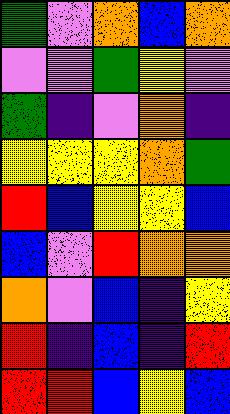[["green", "violet", "orange", "blue", "orange"], ["violet", "violet", "green", "yellow", "violet"], ["green", "indigo", "violet", "orange", "indigo"], ["yellow", "yellow", "yellow", "orange", "green"], ["red", "blue", "yellow", "yellow", "blue"], ["blue", "violet", "red", "orange", "orange"], ["orange", "violet", "blue", "indigo", "yellow"], ["red", "indigo", "blue", "indigo", "red"], ["red", "red", "blue", "yellow", "blue"]]